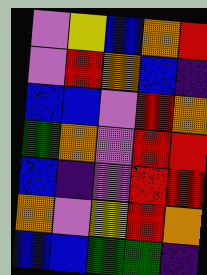[["violet", "yellow", "blue", "orange", "red"], ["violet", "red", "orange", "blue", "indigo"], ["blue", "blue", "violet", "red", "orange"], ["green", "orange", "violet", "red", "red"], ["blue", "indigo", "violet", "red", "red"], ["orange", "violet", "yellow", "red", "orange"], ["blue", "blue", "green", "green", "indigo"]]